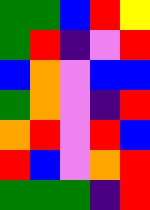[["green", "green", "blue", "red", "yellow"], ["green", "red", "indigo", "violet", "red"], ["blue", "orange", "violet", "blue", "blue"], ["green", "orange", "violet", "indigo", "red"], ["orange", "red", "violet", "red", "blue"], ["red", "blue", "violet", "orange", "red"], ["green", "green", "green", "indigo", "red"]]